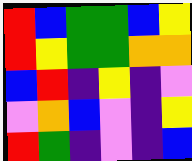[["red", "blue", "green", "green", "blue", "yellow"], ["red", "yellow", "green", "green", "orange", "orange"], ["blue", "red", "indigo", "yellow", "indigo", "violet"], ["violet", "orange", "blue", "violet", "indigo", "yellow"], ["red", "green", "indigo", "violet", "indigo", "blue"]]